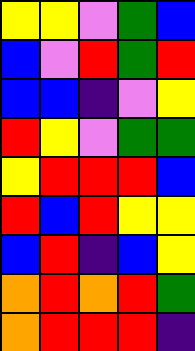[["yellow", "yellow", "violet", "green", "blue"], ["blue", "violet", "red", "green", "red"], ["blue", "blue", "indigo", "violet", "yellow"], ["red", "yellow", "violet", "green", "green"], ["yellow", "red", "red", "red", "blue"], ["red", "blue", "red", "yellow", "yellow"], ["blue", "red", "indigo", "blue", "yellow"], ["orange", "red", "orange", "red", "green"], ["orange", "red", "red", "red", "indigo"]]